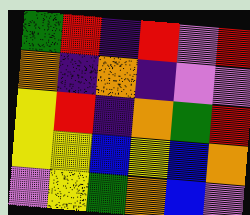[["green", "red", "indigo", "red", "violet", "red"], ["orange", "indigo", "orange", "indigo", "violet", "violet"], ["yellow", "red", "indigo", "orange", "green", "red"], ["yellow", "yellow", "blue", "yellow", "blue", "orange"], ["violet", "yellow", "green", "orange", "blue", "violet"]]